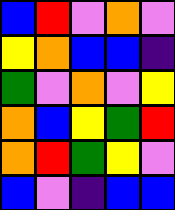[["blue", "red", "violet", "orange", "violet"], ["yellow", "orange", "blue", "blue", "indigo"], ["green", "violet", "orange", "violet", "yellow"], ["orange", "blue", "yellow", "green", "red"], ["orange", "red", "green", "yellow", "violet"], ["blue", "violet", "indigo", "blue", "blue"]]